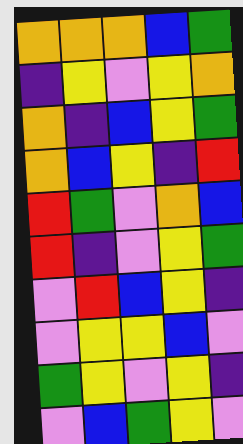[["orange", "orange", "orange", "blue", "green"], ["indigo", "yellow", "violet", "yellow", "orange"], ["orange", "indigo", "blue", "yellow", "green"], ["orange", "blue", "yellow", "indigo", "red"], ["red", "green", "violet", "orange", "blue"], ["red", "indigo", "violet", "yellow", "green"], ["violet", "red", "blue", "yellow", "indigo"], ["violet", "yellow", "yellow", "blue", "violet"], ["green", "yellow", "violet", "yellow", "indigo"], ["violet", "blue", "green", "yellow", "violet"]]